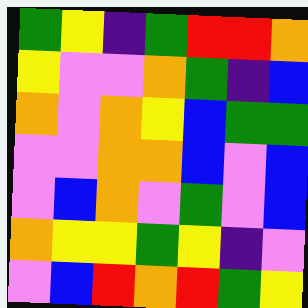[["green", "yellow", "indigo", "green", "red", "red", "orange"], ["yellow", "violet", "violet", "orange", "green", "indigo", "blue"], ["orange", "violet", "orange", "yellow", "blue", "green", "green"], ["violet", "violet", "orange", "orange", "blue", "violet", "blue"], ["violet", "blue", "orange", "violet", "green", "violet", "blue"], ["orange", "yellow", "yellow", "green", "yellow", "indigo", "violet"], ["violet", "blue", "red", "orange", "red", "green", "yellow"]]